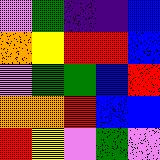[["violet", "green", "indigo", "indigo", "blue"], ["orange", "yellow", "red", "red", "blue"], ["violet", "green", "green", "blue", "red"], ["orange", "orange", "red", "blue", "blue"], ["red", "yellow", "violet", "green", "violet"]]